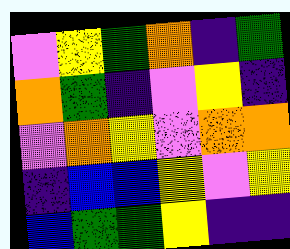[["violet", "yellow", "green", "orange", "indigo", "green"], ["orange", "green", "indigo", "violet", "yellow", "indigo"], ["violet", "orange", "yellow", "violet", "orange", "orange"], ["indigo", "blue", "blue", "yellow", "violet", "yellow"], ["blue", "green", "green", "yellow", "indigo", "indigo"]]